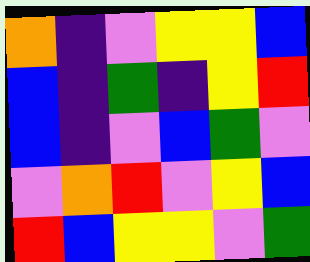[["orange", "indigo", "violet", "yellow", "yellow", "blue"], ["blue", "indigo", "green", "indigo", "yellow", "red"], ["blue", "indigo", "violet", "blue", "green", "violet"], ["violet", "orange", "red", "violet", "yellow", "blue"], ["red", "blue", "yellow", "yellow", "violet", "green"]]